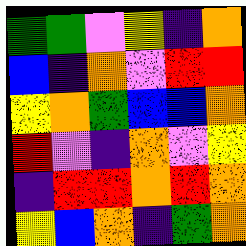[["green", "green", "violet", "yellow", "indigo", "orange"], ["blue", "indigo", "orange", "violet", "red", "red"], ["yellow", "orange", "green", "blue", "blue", "orange"], ["red", "violet", "indigo", "orange", "violet", "yellow"], ["indigo", "red", "red", "orange", "red", "orange"], ["yellow", "blue", "orange", "indigo", "green", "orange"]]